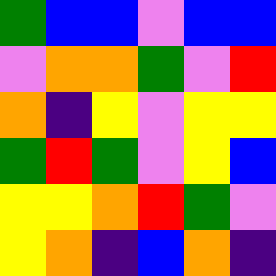[["green", "blue", "blue", "violet", "blue", "blue"], ["violet", "orange", "orange", "green", "violet", "red"], ["orange", "indigo", "yellow", "violet", "yellow", "yellow"], ["green", "red", "green", "violet", "yellow", "blue"], ["yellow", "yellow", "orange", "red", "green", "violet"], ["yellow", "orange", "indigo", "blue", "orange", "indigo"]]